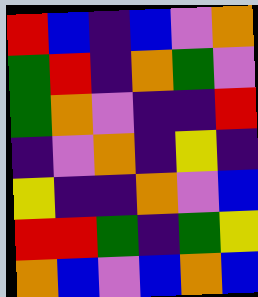[["red", "blue", "indigo", "blue", "violet", "orange"], ["green", "red", "indigo", "orange", "green", "violet"], ["green", "orange", "violet", "indigo", "indigo", "red"], ["indigo", "violet", "orange", "indigo", "yellow", "indigo"], ["yellow", "indigo", "indigo", "orange", "violet", "blue"], ["red", "red", "green", "indigo", "green", "yellow"], ["orange", "blue", "violet", "blue", "orange", "blue"]]